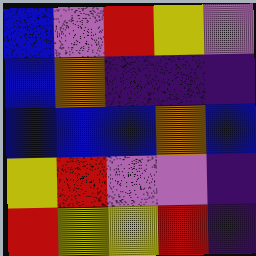[["blue", "violet", "red", "yellow", "violet"], ["blue", "orange", "indigo", "indigo", "indigo"], ["blue", "blue", "blue", "orange", "blue"], ["yellow", "red", "violet", "violet", "indigo"], ["red", "yellow", "yellow", "red", "indigo"]]